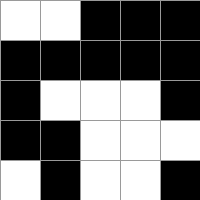[["white", "white", "black", "black", "black"], ["black", "black", "black", "black", "black"], ["black", "white", "white", "white", "black"], ["black", "black", "white", "white", "white"], ["white", "black", "white", "white", "black"]]